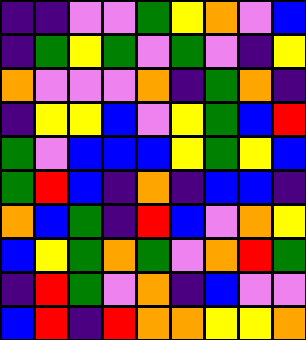[["indigo", "indigo", "violet", "violet", "green", "yellow", "orange", "violet", "blue"], ["indigo", "green", "yellow", "green", "violet", "green", "violet", "indigo", "yellow"], ["orange", "violet", "violet", "violet", "orange", "indigo", "green", "orange", "indigo"], ["indigo", "yellow", "yellow", "blue", "violet", "yellow", "green", "blue", "red"], ["green", "violet", "blue", "blue", "blue", "yellow", "green", "yellow", "blue"], ["green", "red", "blue", "indigo", "orange", "indigo", "blue", "blue", "indigo"], ["orange", "blue", "green", "indigo", "red", "blue", "violet", "orange", "yellow"], ["blue", "yellow", "green", "orange", "green", "violet", "orange", "red", "green"], ["indigo", "red", "green", "violet", "orange", "indigo", "blue", "violet", "violet"], ["blue", "red", "indigo", "red", "orange", "orange", "yellow", "yellow", "orange"]]